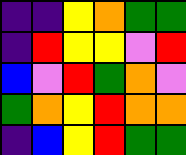[["indigo", "indigo", "yellow", "orange", "green", "green"], ["indigo", "red", "yellow", "yellow", "violet", "red"], ["blue", "violet", "red", "green", "orange", "violet"], ["green", "orange", "yellow", "red", "orange", "orange"], ["indigo", "blue", "yellow", "red", "green", "green"]]